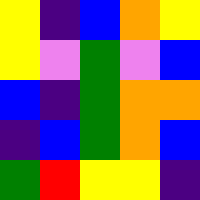[["yellow", "indigo", "blue", "orange", "yellow"], ["yellow", "violet", "green", "violet", "blue"], ["blue", "indigo", "green", "orange", "orange"], ["indigo", "blue", "green", "orange", "blue"], ["green", "red", "yellow", "yellow", "indigo"]]